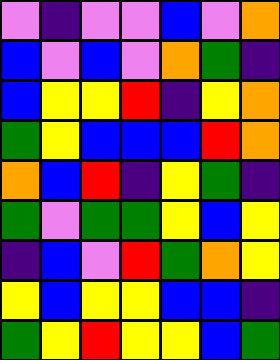[["violet", "indigo", "violet", "violet", "blue", "violet", "orange"], ["blue", "violet", "blue", "violet", "orange", "green", "indigo"], ["blue", "yellow", "yellow", "red", "indigo", "yellow", "orange"], ["green", "yellow", "blue", "blue", "blue", "red", "orange"], ["orange", "blue", "red", "indigo", "yellow", "green", "indigo"], ["green", "violet", "green", "green", "yellow", "blue", "yellow"], ["indigo", "blue", "violet", "red", "green", "orange", "yellow"], ["yellow", "blue", "yellow", "yellow", "blue", "blue", "indigo"], ["green", "yellow", "red", "yellow", "yellow", "blue", "green"]]